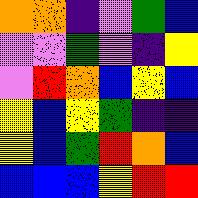[["orange", "orange", "indigo", "violet", "green", "blue"], ["violet", "violet", "green", "violet", "indigo", "yellow"], ["violet", "red", "orange", "blue", "yellow", "blue"], ["yellow", "blue", "yellow", "green", "indigo", "indigo"], ["yellow", "blue", "green", "red", "orange", "blue"], ["blue", "blue", "blue", "yellow", "red", "red"]]